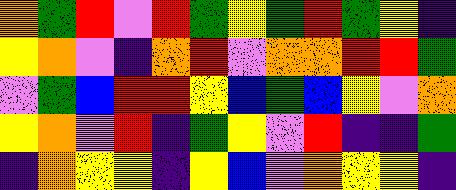[["orange", "green", "red", "violet", "red", "green", "yellow", "green", "red", "green", "yellow", "indigo"], ["yellow", "orange", "violet", "indigo", "orange", "red", "violet", "orange", "orange", "red", "red", "green"], ["violet", "green", "blue", "red", "red", "yellow", "blue", "green", "blue", "yellow", "violet", "orange"], ["yellow", "orange", "violet", "red", "indigo", "green", "yellow", "violet", "red", "indigo", "indigo", "green"], ["indigo", "orange", "yellow", "yellow", "indigo", "yellow", "blue", "violet", "orange", "yellow", "yellow", "indigo"]]